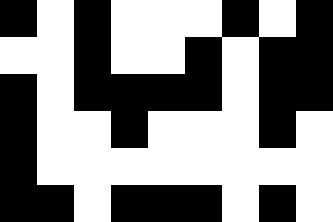[["black", "white", "black", "white", "white", "white", "black", "white", "black"], ["white", "white", "black", "white", "white", "black", "white", "black", "black"], ["black", "white", "black", "black", "black", "black", "white", "black", "black"], ["black", "white", "white", "black", "white", "white", "white", "black", "white"], ["black", "white", "white", "white", "white", "white", "white", "white", "white"], ["black", "black", "white", "black", "black", "black", "white", "black", "white"]]